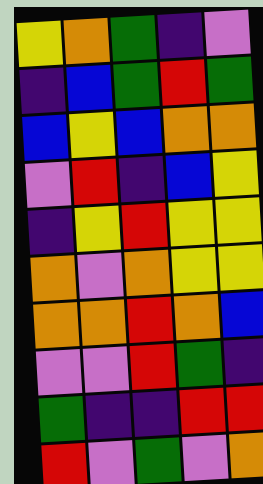[["yellow", "orange", "green", "indigo", "violet"], ["indigo", "blue", "green", "red", "green"], ["blue", "yellow", "blue", "orange", "orange"], ["violet", "red", "indigo", "blue", "yellow"], ["indigo", "yellow", "red", "yellow", "yellow"], ["orange", "violet", "orange", "yellow", "yellow"], ["orange", "orange", "red", "orange", "blue"], ["violet", "violet", "red", "green", "indigo"], ["green", "indigo", "indigo", "red", "red"], ["red", "violet", "green", "violet", "orange"]]